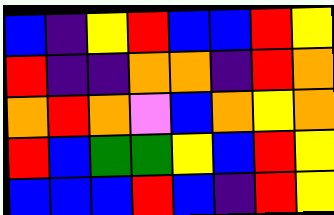[["blue", "indigo", "yellow", "red", "blue", "blue", "red", "yellow"], ["red", "indigo", "indigo", "orange", "orange", "indigo", "red", "orange"], ["orange", "red", "orange", "violet", "blue", "orange", "yellow", "orange"], ["red", "blue", "green", "green", "yellow", "blue", "red", "yellow"], ["blue", "blue", "blue", "red", "blue", "indigo", "red", "yellow"]]